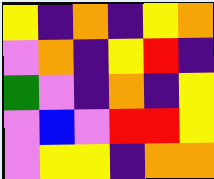[["yellow", "indigo", "orange", "indigo", "yellow", "orange"], ["violet", "orange", "indigo", "yellow", "red", "indigo"], ["green", "violet", "indigo", "orange", "indigo", "yellow"], ["violet", "blue", "violet", "red", "red", "yellow"], ["violet", "yellow", "yellow", "indigo", "orange", "orange"]]